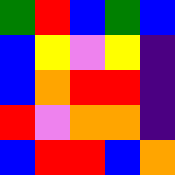[["green", "red", "blue", "green", "blue"], ["blue", "yellow", "violet", "yellow", "indigo"], ["blue", "orange", "red", "red", "indigo"], ["red", "violet", "orange", "orange", "indigo"], ["blue", "red", "red", "blue", "orange"]]